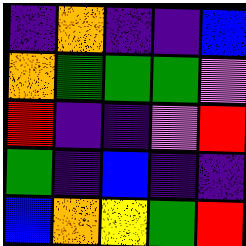[["indigo", "orange", "indigo", "indigo", "blue"], ["orange", "green", "green", "green", "violet"], ["red", "indigo", "indigo", "violet", "red"], ["green", "indigo", "blue", "indigo", "indigo"], ["blue", "orange", "yellow", "green", "red"]]